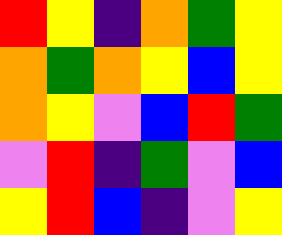[["red", "yellow", "indigo", "orange", "green", "yellow"], ["orange", "green", "orange", "yellow", "blue", "yellow"], ["orange", "yellow", "violet", "blue", "red", "green"], ["violet", "red", "indigo", "green", "violet", "blue"], ["yellow", "red", "blue", "indigo", "violet", "yellow"]]